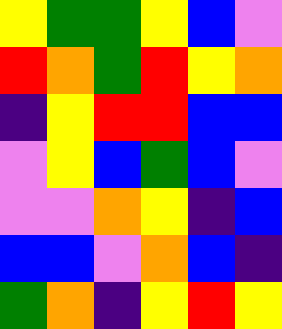[["yellow", "green", "green", "yellow", "blue", "violet"], ["red", "orange", "green", "red", "yellow", "orange"], ["indigo", "yellow", "red", "red", "blue", "blue"], ["violet", "yellow", "blue", "green", "blue", "violet"], ["violet", "violet", "orange", "yellow", "indigo", "blue"], ["blue", "blue", "violet", "orange", "blue", "indigo"], ["green", "orange", "indigo", "yellow", "red", "yellow"]]